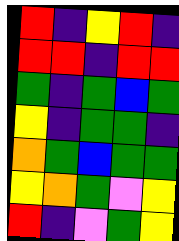[["red", "indigo", "yellow", "red", "indigo"], ["red", "red", "indigo", "red", "red"], ["green", "indigo", "green", "blue", "green"], ["yellow", "indigo", "green", "green", "indigo"], ["orange", "green", "blue", "green", "green"], ["yellow", "orange", "green", "violet", "yellow"], ["red", "indigo", "violet", "green", "yellow"]]